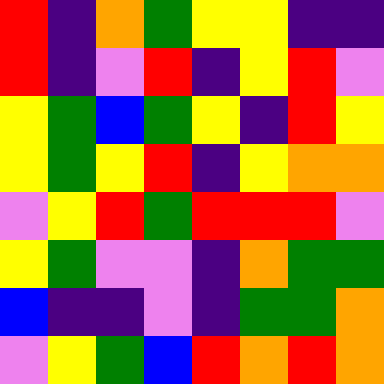[["red", "indigo", "orange", "green", "yellow", "yellow", "indigo", "indigo"], ["red", "indigo", "violet", "red", "indigo", "yellow", "red", "violet"], ["yellow", "green", "blue", "green", "yellow", "indigo", "red", "yellow"], ["yellow", "green", "yellow", "red", "indigo", "yellow", "orange", "orange"], ["violet", "yellow", "red", "green", "red", "red", "red", "violet"], ["yellow", "green", "violet", "violet", "indigo", "orange", "green", "green"], ["blue", "indigo", "indigo", "violet", "indigo", "green", "green", "orange"], ["violet", "yellow", "green", "blue", "red", "orange", "red", "orange"]]